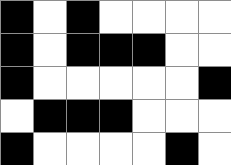[["black", "white", "black", "white", "white", "white", "white"], ["black", "white", "black", "black", "black", "white", "white"], ["black", "white", "white", "white", "white", "white", "black"], ["white", "black", "black", "black", "white", "white", "white"], ["black", "white", "white", "white", "white", "black", "white"]]